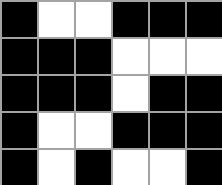[["black", "white", "white", "black", "black", "black"], ["black", "black", "black", "white", "white", "white"], ["black", "black", "black", "white", "black", "black"], ["black", "white", "white", "black", "black", "black"], ["black", "white", "black", "white", "white", "black"]]